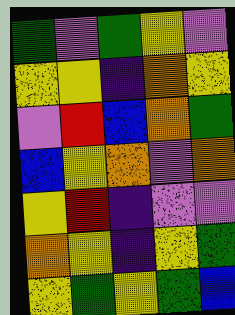[["green", "violet", "green", "yellow", "violet"], ["yellow", "yellow", "indigo", "orange", "yellow"], ["violet", "red", "blue", "orange", "green"], ["blue", "yellow", "orange", "violet", "orange"], ["yellow", "red", "indigo", "violet", "violet"], ["orange", "yellow", "indigo", "yellow", "green"], ["yellow", "green", "yellow", "green", "blue"]]